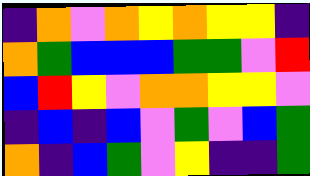[["indigo", "orange", "violet", "orange", "yellow", "orange", "yellow", "yellow", "indigo"], ["orange", "green", "blue", "blue", "blue", "green", "green", "violet", "red"], ["blue", "red", "yellow", "violet", "orange", "orange", "yellow", "yellow", "violet"], ["indigo", "blue", "indigo", "blue", "violet", "green", "violet", "blue", "green"], ["orange", "indigo", "blue", "green", "violet", "yellow", "indigo", "indigo", "green"]]